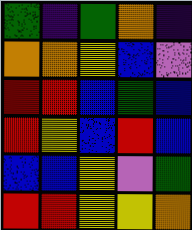[["green", "indigo", "green", "orange", "indigo"], ["orange", "orange", "yellow", "blue", "violet"], ["red", "red", "blue", "green", "blue"], ["red", "yellow", "blue", "red", "blue"], ["blue", "blue", "yellow", "violet", "green"], ["red", "red", "yellow", "yellow", "orange"]]